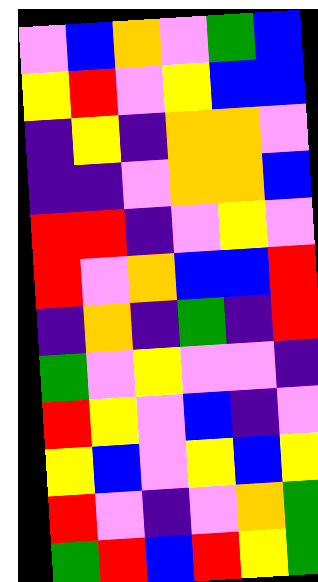[["violet", "blue", "orange", "violet", "green", "blue"], ["yellow", "red", "violet", "yellow", "blue", "blue"], ["indigo", "yellow", "indigo", "orange", "orange", "violet"], ["indigo", "indigo", "violet", "orange", "orange", "blue"], ["red", "red", "indigo", "violet", "yellow", "violet"], ["red", "violet", "orange", "blue", "blue", "red"], ["indigo", "orange", "indigo", "green", "indigo", "red"], ["green", "violet", "yellow", "violet", "violet", "indigo"], ["red", "yellow", "violet", "blue", "indigo", "violet"], ["yellow", "blue", "violet", "yellow", "blue", "yellow"], ["red", "violet", "indigo", "violet", "orange", "green"], ["green", "red", "blue", "red", "yellow", "green"]]